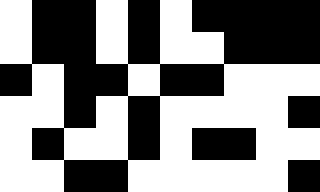[["white", "black", "black", "white", "black", "white", "black", "black", "black", "black"], ["white", "black", "black", "white", "black", "white", "white", "black", "black", "black"], ["black", "white", "black", "black", "white", "black", "black", "white", "white", "white"], ["white", "white", "black", "white", "black", "white", "white", "white", "white", "black"], ["white", "black", "white", "white", "black", "white", "black", "black", "white", "white"], ["white", "white", "black", "black", "white", "white", "white", "white", "white", "black"]]